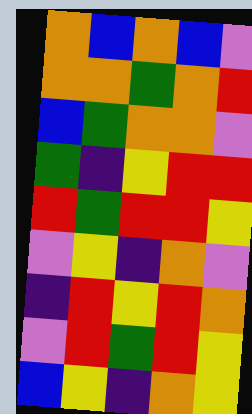[["orange", "blue", "orange", "blue", "violet"], ["orange", "orange", "green", "orange", "red"], ["blue", "green", "orange", "orange", "violet"], ["green", "indigo", "yellow", "red", "red"], ["red", "green", "red", "red", "yellow"], ["violet", "yellow", "indigo", "orange", "violet"], ["indigo", "red", "yellow", "red", "orange"], ["violet", "red", "green", "red", "yellow"], ["blue", "yellow", "indigo", "orange", "yellow"]]